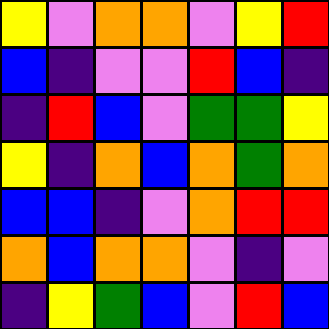[["yellow", "violet", "orange", "orange", "violet", "yellow", "red"], ["blue", "indigo", "violet", "violet", "red", "blue", "indigo"], ["indigo", "red", "blue", "violet", "green", "green", "yellow"], ["yellow", "indigo", "orange", "blue", "orange", "green", "orange"], ["blue", "blue", "indigo", "violet", "orange", "red", "red"], ["orange", "blue", "orange", "orange", "violet", "indigo", "violet"], ["indigo", "yellow", "green", "blue", "violet", "red", "blue"]]